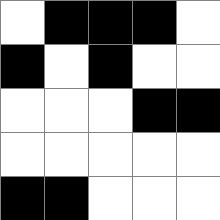[["white", "black", "black", "black", "white"], ["black", "white", "black", "white", "white"], ["white", "white", "white", "black", "black"], ["white", "white", "white", "white", "white"], ["black", "black", "white", "white", "white"]]